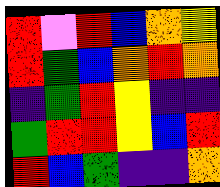[["red", "violet", "red", "blue", "orange", "yellow"], ["red", "green", "blue", "orange", "red", "orange"], ["indigo", "green", "red", "yellow", "indigo", "indigo"], ["green", "red", "red", "yellow", "blue", "red"], ["red", "blue", "green", "indigo", "indigo", "orange"]]